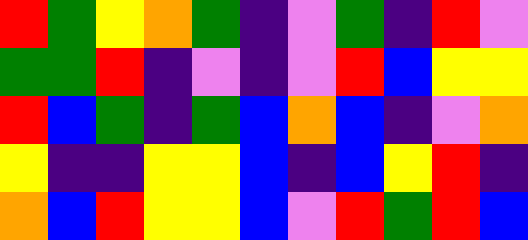[["red", "green", "yellow", "orange", "green", "indigo", "violet", "green", "indigo", "red", "violet"], ["green", "green", "red", "indigo", "violet", "indigo", "violet", "red", "blue", "yellow", "yellow"], ["red", "blue", "green", "indigo", "green", "blue", "orange", "blue", "indigo", "violet", "orange"], ["yellow", "indigo", "indigo", "yellow", "yellow", "blue", "indigo", "blue", "yellow", "red", "indigo"], ["orange", "blue", "red", "yellow", "yellow", "blue", "violet", "red", "green", "red", "blue"]]